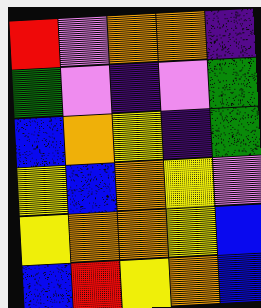[["red", "violet", "orange", "orange", "indigo"], ["green", "violet", "indigo", "violet", "green"], ["blue", "orange", "yellow", "indigo", "green"], ["yellow", "blue", "orange", "yellow", "violet"], ["yellow", "orange", "orange", "yellow", "blue"], ["blue", "red", "yellow", "orange", "blue"]]